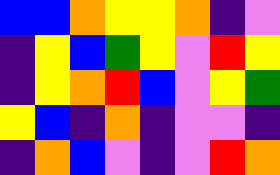[["blue", "blue", "orange", "yellow", "yellow", "orange", "indigo", "violet"], ["indigo", "yellow", "blue", "green", "yellow", "violet", "red", "yellow"], ["indigo", "yellow", "orange", "red", "blue", "violet", "yellow", "green"], ["yellow", "blue", "indigo", "orange", "indigo", "violet", "violet", "indigo"], ["indigo", "orange", "blue", "violet", "indigo", "violet", "red", "orange"]]